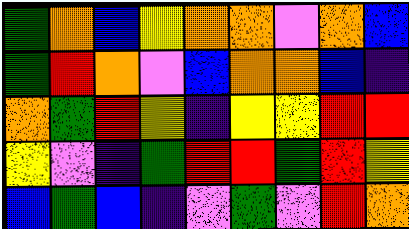[["green", "orange", "blue", "yellow", "orange", "orange", "violet", "orange", "blue"], ["green", "red", "orange", "violet", "blue", "orange", "orange", "blue", "indigo"], ["orange", "green", "red", "yellow", "indigo", "yellow", "yellow", "red", "red"], ["yellow", "violet", "indigo", "green", "red", "red", "green", "red", "yellow"], ["blue", "green", "blue", "indigo", "violet", "green", "violet", "red", "orange"]]